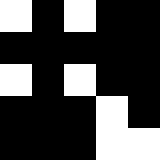[["white", "black", "white", "black", "black"], ["black", "black", "black", "black", "black"], ["white", "black", "white", "black", "black"], ["black", "black", "black", "white", "black"], ["black", "black", "black", "white", "white"]]